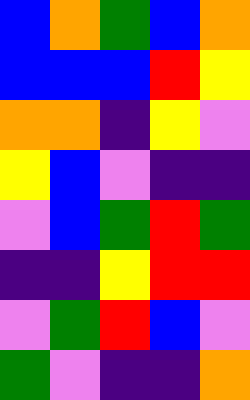[["blue", "orange", "green", "blue", "orange"], ["blue", "blue", "blue", "red", "yellow"], ["orange", "orange", "indigo", "yellow", "violet"], ["yellow", "blue", "violet", "indigo", "indigo"], ["violet", "blue", "green", "red", "green"], ["indigo", "indigo", "yellow", "red", "red"], ["violet", "green", "red", "blue", "violet"], ["green", "violet", "indigo", "indigo", "orange"]]